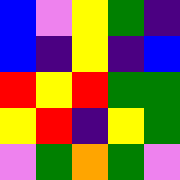[["blue", "violet", "yellow", "green", "indigo"], ["blue", "indigo", "yellow", "indigo", "blue"], ["red", "yellow", "red", "green", "green"], ["yellow", "red", "indigo", "yellow", "green"], ["violet", "green", "orange", "green", "violet"]]